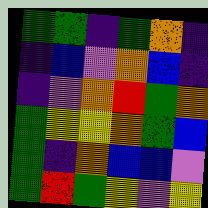[["green", "green", "indigo", "green", "orange", "indigo"], ["indigo", "blue", "violet", "orange", "blue", "indigo"], ["indigo", "violet", "orange", "red", "green", "orange"], ["green", "yellow", "yellow", "orange", "green", "blue"], ["green", "indigo", "orange", "blue", "blue", "violet"], ["green", "red", "green", "yellow", "violet", "yellow"]]